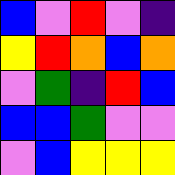[["blue", "violet", "red", "violet", "indigo"], ["yellow", "red", "orange", "blue", "orange"], ["violet", "green", "indigo", "red", "blue"], ["blue", "blue", "green", "violet", "violet"], ["violet", "blue", "yellow", "yellow", "yellow"]]